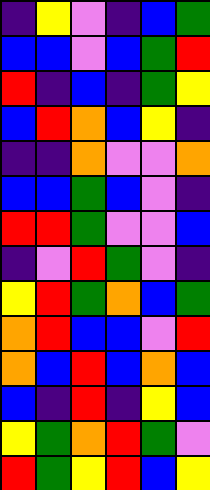[["indigo", "yellow", "violet", "indigo", "blue", "green"], ["blue", "blue", "violet", "blue", "green", "red"], ["red", "indigo", "blue", "indigo", "green", "yellow"], ["blue", "red", "orange", "blue", "yellow", "indigo"], ["indigo", "indigo", "orange", "violet", "violet", "orange"], ["blue", "blue", "green", "blue", "violet", "indigo"], ["red", "red", "green", "violet", "violet", "blue"], ["indigo", "violet", "red", "green", "violet", "indigo"], ["yellow", "red", "green", "orange", "blue", "green"], ["orange", "red", "blue", "blue", "violet", "red"], ["orange", "blue", "red", "blue", "orange", "blue"], ["blue", "indigo", "red", "indigo", "yellow", "blue"], ["yellow", "green", "orange", "red", "green", "violet"], ["red", "green", "yellow", "red", "blue", "yellow"]]